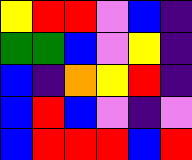[["yellow", "red", "red", "violet", "blue", "indigo"], ["green", "green", "blue", "violet", "yellow", "indigo"], ["blue", "indigo", "orange", "yellow", "red", "indigo"], ["blue", "red", "blue", "violet", "indigo", "violet"], ["blue", "red", "red", "red", "blue", "red"]]